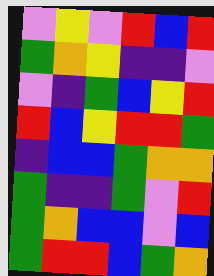[["violet", "yellow", "violet", "red", "blue", "red"], ["green", "orange", "yellow", "indigo", "indigo", "violet"], ["violet", "indigo", "green", "blue", "yellow", "red"], ["red", "blue", "yellow", "red", "red", "green"], ["indigo", "blue", "blue", "green", "orange", "orange"], ["green", "indigo", "indigo", "green", "violet", "red"], ["green", "orange", "blue", "blue", "violet", "blue"], ["green", "red", "red", "blue", "green", "orange"]]